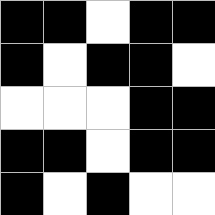[["black", "black", "white", "black", "black"], ["black", "white", "black", "black", "white"], ["white", "white", "white", "black", "black"], ["black", "black", "white", "black", "black"], ["black", "white", "black", "white", "white"]]